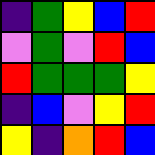[["indigo", "green", "yellow", "blue", "red"], ["violet", "green", "violet", "red", "blue"], ["red", "green", "green", "green", "yellow"], ["indigo", "blue", "violet", "yellow", "red"], ["yellow", "indigo", "orange", "red", "blue"]]